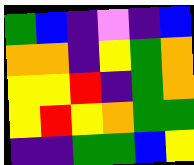[["green", "blue", "indigo", "violet", "indigo", "blue"], ["orange", "orange", "indigo", "yellow", "green", "orange"], ["yellow", "yellow", "red", "indigo", "green", "orange"], ["yellow", "red", "yellow", "orange", "green", "green"], ["indigo", "indigo", "green", "green", "blue", "yellow"]]